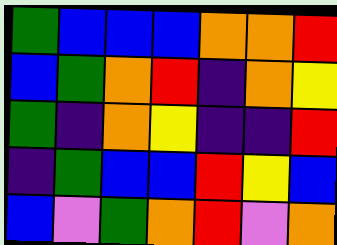[["green", "blue", "blue", "blue", "orange", "orange", "red"], ["blue", "green", "orange", "red", "indigo", "orange", "yellow"], ["green", "indigo", "orange", "yellow", "indigo", "indigo", "red"], ["indigo", "green", "blue", "blue", "red", "yellow", "blue"], ["blue", "violet", "green", "orange", "red", "violet", "orange"]]